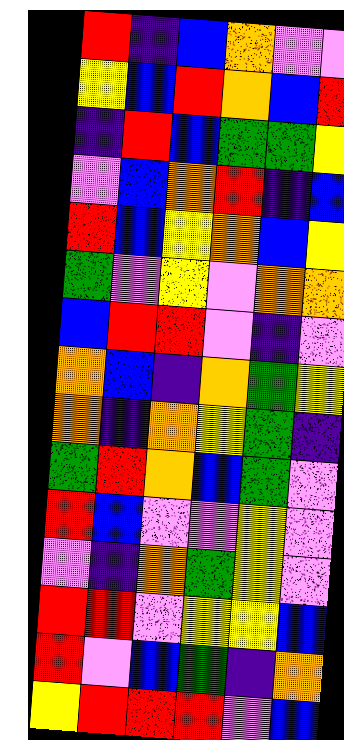[["red", "indigo", "blue", "orange", "violet", "violet"], ["yellow", "blue", "red", "orange", "blue", "red"], ["indigo", "red", "blue", "green", "green", "yellow"], ["violet", "blue", "orange", "red", "indigo", "blue"], ["red", "blue", "yellow", "orange", "blue", "yellow"], ["green", "violet", "yellow", "violet", "orange", "orange"], ["blue", "red", "red", "violet", "indigo", "violet"], ["orange", "blue", "indigo", "orange", "green", "yellow"], ["orange", "indigo", "orange", "yellow", "green", "indigo"], ["green", "red", "orange", "blue", "green", "violet"], ["red", "blue", "violet", "violet", "yellow", "violet"], ["violet", "indigo", "orange", "green", "yellow", "violet"], ["red", "red", "violet", "yellow", "yellow", "blue"], ["red", "violet", "blue", "green", "indigo", "orange"], ["yellow", "red", "red", "red", "violet", "blue"]]